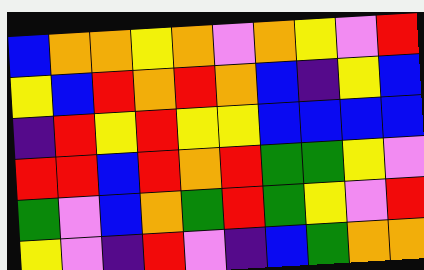[["blue", "orange", "orange", "yellow", "orange", "violet", "orange", "yellow", "violet", "red"], ["yellow", "blue", "red", "orange", "red", "orange", "blue", "indigo", "yellow", "blue"], ["indigo", "red", "yellow", "red", "yellow", "yellow", "blue", "blue", "blue", "blue"], ["red", "red", "blue", "red", "orange", "red", "green", "green", "yellow", "violet"], ["green", "violet", "blue", "orange", "green", "red", "green", "yellow", "violet", "red"], ["yellow", "violet", "indigo", "red", "violet", "indigo", "blue", "green", "orange", "orange"]]